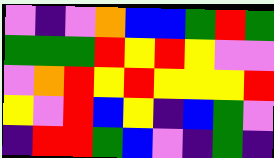[["violet", "indigo", "violet", "orange", "blue", "blue", "green", "red", "green"], ["green", "green", "green", "red", "yellow", "red", "yellow", "violet", "violet"], ["violet", "orange", "red", "yellow", "red", "yellow", "yellow", "yellow", "red"], ["yellow", "violet", "red", "blue", "yellow", "indigo", "blue", "green", "violet"], ["indigo", "red", "red", "green", "blue", "violet", "indigo", "green", "indigo"]]